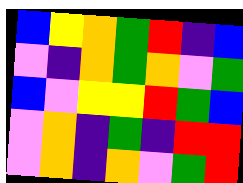[["blue", "yellow", "orange", "green", "red", "indigo", "blue"], ["violet", "indigo", "orange", "green", "orange", "violet", "green"], ["blue", "violet", "yellow", "yellow", "red", "green", "blue"], ["violet", "orange", "indigo", "green", "indigo", "red", "red"], ["violet", "orange", "indigo", "orange", "violet", "green", "red"]]